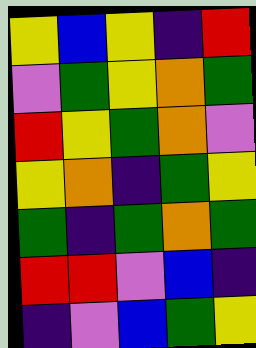[["yellow", "blue", "yellow", "indigo", "red"], ["violet", "green", "yellow", "orange", "green"], ["red", "yellow", "green", "orange", "violet"], ["yellow", "orange", "indigo", "green", "yellow"], ["green", "indigo", "green", "orange", "green"], ["red", "red", "violet", "blue", "indigo"], ["indigo", "violet", "blue", "green", "yellow"]]